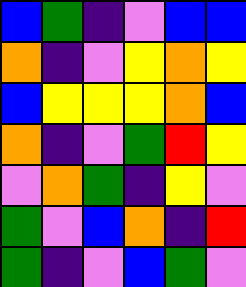[["blue", "green", "indigo", "violet", "blue", "blue"], ["orange", "indigo", "violet", "yellow", "orange", "yellow"], ["blue", "yellow", "yellow", "yellow", "orange", "blue"], ["orange", "indigo", "violet", "green", "red", "yellow"], ["violet", "orange", "green", "indigo", "yellow", "violet"], ["green", "violet", "blue", "orange", "indigo", "red"], ["green", "indigo", "violet", "blue", "green", "violet"]]